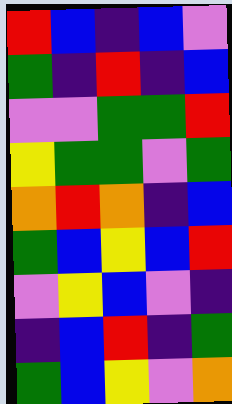[["red", "blue", "indigo", "blue", "violet"], ["green", "indigo", "red", "indigo", "blue"], ["violet", "violet", "green", "green", "red"], ["yellow", "green", "green", "violet", "green"], ["orange", "red", "orange", "indigo", "blue"], ["green", "blue", "yellow", "blue", "red"], ["violet", "yellow", "blue", "violet", "indigo"], ["indigo", "blue", "red", "indigo", "green"], ["green", "blue", "yellow", "violet", "orange"]]